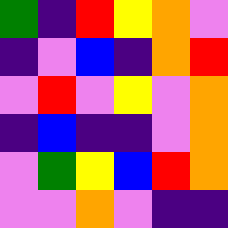[["green", "indigo", "red", "yellow", "orange", "violet"], ["indigo", "violet", "blue", "indigo", "orange", "red"], ["violet", "red", "violet", "yellow", "violet", "orange"], ["indigo", "blue", "indigo", "indigo", "violet", "orange"], ["violet", "green", "yellow", "blue", "red", "orange"], ["violet", "violet", "orange", "violet", "indigo", "indigo"]]